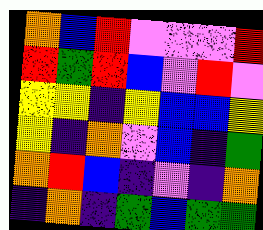[["orange", "blue", "red", "violet", "violet", "violet", "red"], ["red", "green", "red", "blue", "violet", "red", "violet"], ["yellow", "yellow", "indigo", "yellow", "blue", "blue", "yellow"], ["yellow", "indigo", "orange", "violet", "blue", "indigo", "green"], ["orange", "red", "blue", "indigo", "violet", "indigo", "orange"], ["indigo", "orange", "indigo", "green", "blue", "green", "green"]]